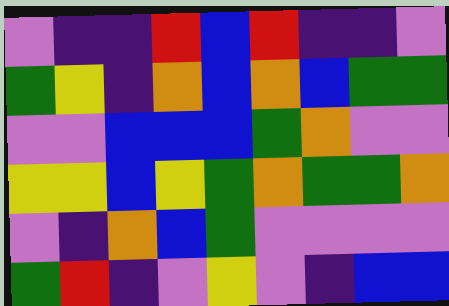[["violet", "indigo", "indigo", "red", "blue", "red", "indigo", "indigo", "violet"], ["green", "yellow", "indigo", "orange", "blue", "orange", "blue", "green", "green"], ["violet", "violet", "blue", "blue", "blue", "green", "orange", "violet", "violet"], ["yellow", "yellow", "blue", "yellow", "green", "orange", "green", "green", "orange"], ["violet", "indigo", "orange", "blue", "green", "violet", "violet", "violet", "violet"], ["green", "red", "indigo", "violet", "yellow", "violet", "indigo", "blue", "blue"]]